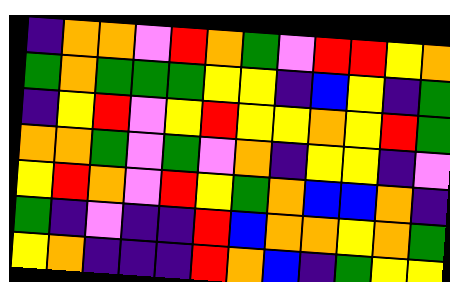[["indigo", "orange", "orange", "violet", "red", "orange", "green", "violet", "red", "red", "yellow", "orange"], ["green", "orange", "green", "green", "green", "yellow", "yellow", "indigo", "blue", "yellow", "indigo", "green"], ["indigo", "yellow", "red", "violet", "yellow", "red", "yellow", "yellow", "orange", "yellow", "red", "green"], ["orange", "orange", "green", "violet", "green", "violet", "orange", "indigo", "yellow", "yellow", "indigo", "violet"], ["yellow", "red", "orange", "violet", "red", "yellow", "green", "orange", "blue", "blue", "orange", "indigo"], ["green", "indigo", "violet", "indigo", "indigo", "red", "blue", "orange", "orange", "yellow", "orange", "green"], ["yellow", "orange", "indigo", "indigo", "indigo", "red", "orange", "blue", "indigo", "green", "yellow", "yellow"]]